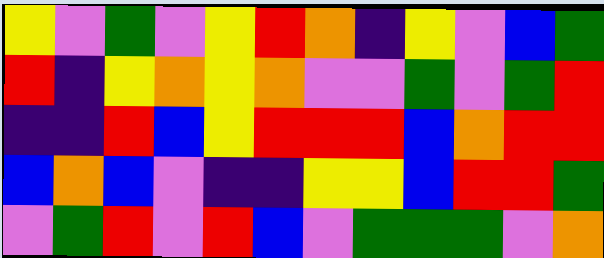[["yellow", "violet", "green", "violet", "yellow", "red", "orange", "indigo", "yellow", "violet", "blue", "green"], ["red", "indigo", "yellow", "orange", "yellow", "orange", "violet", "violet", "green", "violet", "green", "red"], ["indigo", "indigo", "red", "blue", "yellow", "red", "red", "red", "blue", "orange", "red", "red"], ["blue", "orange", "blue", "violet", "indigo", "indigo", "yellow", "yellow", "blue", "red", "red", "green"], ["violet", "green", "red", "violet", "red", "blue", "violet", "green", "green", "green", "violet", "orange"]]